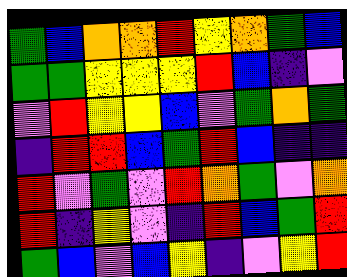[["green", "blue", "orange", "orange", "red", "yellow", "orange", "green", "blue"], ["green", "green", "yellow", "yellow", "yellow", "red", "blue", "indigo", "violet"], ["violet", "red", "yellow", "yellow", "blue", "violet", "green", "orange", "green"], ["indigo", "red", "red", "blue", "green", "red", "blue", "indigo", "indigo"], ["red", "violet", "green", "violet", "red", "orange", "green", "violet", "orange"], ["red", "indigo", "yellow", "violet", "indigo", "red", "blue", "green", "red"], ["green", "blue", "violet", "blue", "yellow", "indigo", "violet", "yellow", "red"]]